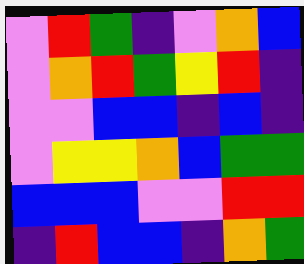[["violet", "red", "green", "indigo", "violet", "orange", "blue"], ["violet", "orange", "red", "green", "yellow", "red", "indigo"], ["violet", "violet", "blue", "blue", "indigo", "blue", "indigo"], ["violet", "yellow", "yellow", "orange", "blue", "green", "green"], ["blue", "blue", "blue", "violet", "violet", "red", "red"], ["indigo", "red", "blue", "blue", "indigo", "orange", "green"]]